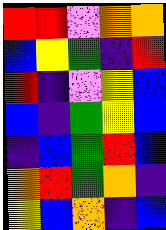[["red", "red", "violet", "orange", "orange"], ["blue", "yellow", "green", "indigo", "red"], ["red", "indigo", "violet", "yellow", "blue"], ["blue", "indigo", "green", "yellow", "blue"], ["indigo", "blue", "green", "red", "blue"], ["orange", "red", "green", "orange", "indigo"], ["yellow", "blue", "orange", "indigo", "blue"]]